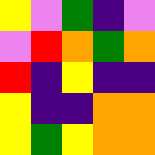[["yellow", "violet", "green", "indigo", "violet"], ["violet", "red", "orange", "green", "orange"], ["red", "indigo", "yellow", "indigo", "indigo"], ["yellow", "indigo", "indigo", "orange", "orange"], ["yellow", "green", "yellow", "orange", "orange"]]